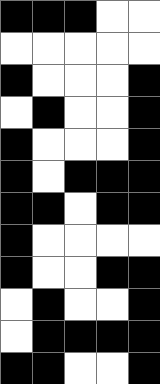[["black", "black", "black", "white", "white"], ["white", "white", "white", "white", "white"], ["black", "white", "white", "white", "black"], ["white", "black", "white", "white", "black"], ["black", "white", "white", "white", "black"], ["black", "white", "black", "black", "black"], ["black", "black", "white", "black", "black"], ["black", "white", "white", "white", "white"], ["black", "white", "white", "black", "black"], ["white", "black", "white", "white", "black"], ["white", "black", "black", "black", "black"], ["black", "black", "white", "white", "black"]]